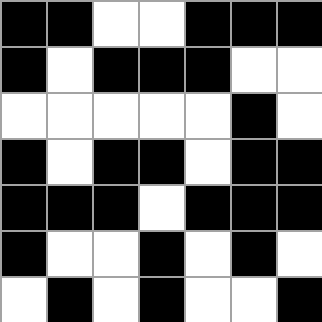[["black", "black", "white", "white", "black", "black", "black"], ["black", "white", "black", "black", "black", "white", "white"], ["white", "white", "white", "white", "white", "black", "white"], ["black", "white", "black", "black", "white", "black", "black"], ["black", "black", "black", "white", "black", "black", "black"], ["black", "white", "white", "black", "white", "black", "white"], ["white", "black", "white", "black", "white", "white", "black"]]